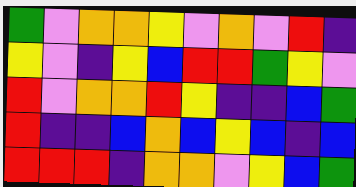[["green", "violet", "orange", "orange", "yellow", "violet", "orange", "violet", "red", "indigo"], ["yellow", "violet", "indigo", "yellow", "blue", "red", "red", "green", "yellow", "violet"], ["red", "violet", "orange", "orange", "red", "yellow", "indigo", "indigo", "blue", "green"], ["red", "indigo", "indigo", "blue", "orange", "blue", "yellow", "blue", "indigo", "blue"], ["red", "red", "red", "indigo", "orange", "orange", "violet", "yellow", "blue", "green"]]